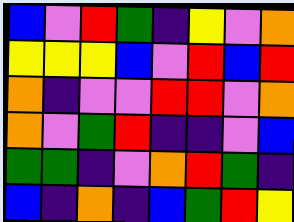[["blue", "violet", "red", "green", "indigo", "yellow", "violet", "orange"], ["yellow", "yellow", "yellow", "blue", "violet", "red", "blue", "red"], ["orange", "indigo", "violet", "violet", "red", "red", "violet", "orange"], ["orange", "violet", "green", "red", "indigo", "indigo", "violet", "blue"], ["green", "green", "indigo", "violet", "orange", "red", "green", "indigo"], ["blue", "indigo", "orange", "indigo", "blue", "green", "red", "yellow"]]